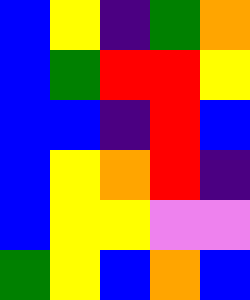[["blue", "yellow", "indigo", "green", "orange"], ["blue", "green", "red", "red", "yellow"], ["blue", "blue", "indigo", "red", "blue"], ["blue", "yellow", "orange", "red", "indigo"], ["blue", "yellow", "yellow", "violet", "violet"], ["green", "yellow", "blue", "orange", "blue"]]